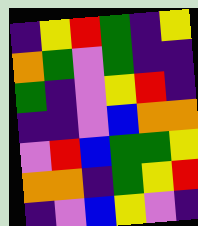[["indigo", "yellow", "red", "green", "indigo", "yellow"], ["orange", "green", "violet", "green", "indigo", "indigo"], ["green", "indigo", "violet", "yellow", "red", "indigo"], ["indigo", "indigo", "violet", "blue", "orange", "orange"], ["violet", "red", "blue", "green", "green", "yellow"], ["orange", "orange", "indigo", "green", "yellow", "red"], ["indigo", "violet", "blue", "yellow", "violet", "indigo"]]